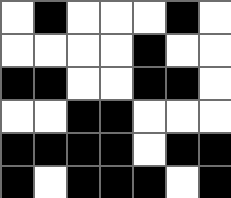[["white", "black", "white", "white", "white", "black", "white"], ["white", "white", "white", "white", "black", "white", "white"], ["black", "black", "white", "white", "black", "black", "white"], ["white", "white", "black", "black", "white", "white", "white"], ["black", "black", "black", "black", "white", "black", "black"], ["black", "white", "black", "black", "black", "white", "black"]]